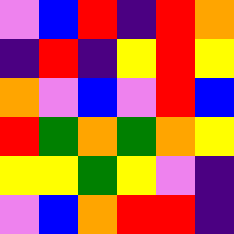[["violet", "blue", "red", "indigo", "red", "orange"], ["indigo", "red", "indigo", "yellow", "red", "yellow"], ["orange", "violet", "blue", "violet", "red", "blue"], ["red", "green", "orange", "green", "orange", "yellow"], ["yellow", "yellow", "green", "yellow", "violet", "indigo"], ["violet", "blue", "orange", "red", "red", "indigo"]]